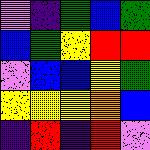[["violet", "indigo", "green", "blue", "green"], ["blue", "green", "yellow", "red", "red"], ["violet", "blue", "blue", "yellow", "green"], ["yellow", "yellow", "yellow", "orange", "blue"], ["indigo", "red", "indigo", "red", "violet"]]